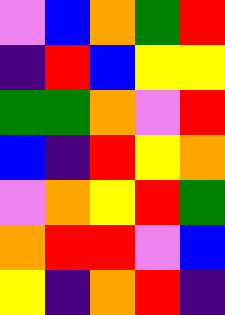[["violet", "blue", "orange", "green", "red"], ["indigo", "red", "blue", "yellow", "yellow"], ["green", "green", "orange", "violet", "red"], ["blue", "indigo", "red", "yellow", "orange"], ["violet", "orange", "yellow", "red", "green"], ["orange", "red", "red", "violet", "blue"], ["yellow", "indigo", "orange", "red", "indigo"]]